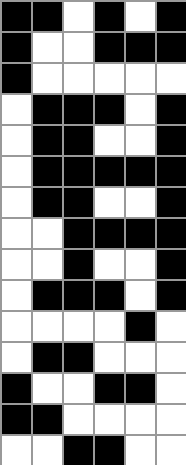[["black", "black", "white", "black", "white", "black"], ["black", "white", "white", "black", "black", "black"], ["black", "white", "white", "white", "white", "white"], ["white", "black", "black", "black", "white", "black"], ["white", "black", "black", "white", "white", "black"], ["white", "black", "black", "black", "black", "black"], ["white", "black", "black", "white", "white", "black"], ["white", "white", "black", "black", "black", "black"], ["white", "white", "black", "white", "white", "black"], ["white", "black", "black", "black", "white", "black"], ["white", "white", "white", "white", "black", "white"], ["white", "black", "black", "white", "white", "white"], ["black", "white", "white", "black", "black", "white"], ["black", "black", "white", "white", "white", "white"], ["white", "white", "black", "black", "white", "white"]]